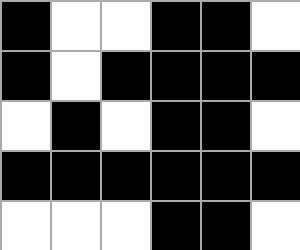[["black", "white", "white", "black", "black", "white"], ["black", "white", "black", "black", "black", "black"], ["white", "black", "white", "black", "black", "white"], ["black", "black", "black", "black", "black", "black"], ["white", "white", "white", "black", "black", "white"]]